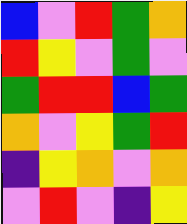[["blue", "violet", "red", "green", "orange"], ["red", "yellow", "violet", "green", "violet"], ["green", "red", "red", "blue", "green"], ["orange", "violet", "yellow", "green", "red"], ["indigo", "yellow", "orange", "violet", "orange"], ["violet", "red", "violet", "indigo", "yellow"]]